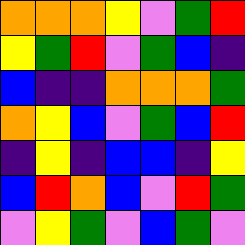[["orange", "orange", "orange", "yellow", "violet", "green", "red"], ["yellow", "green", "red", "violet", "green", "blue", "indigo"], ["blue", "indigo", "indigo", "orange", "orange", "orange", "green"], ["orange", "yellow", "blue", "violet", "green", "blue", "red"], ["indigo", "yellow", "indigo", "blue", "blue", "indigo", "yellow"], ["blue", "red", "orange", "blue", "violet", "red", "green"], ["violet", "yellow", "green", "violet", "blue", "green", "violet"]]